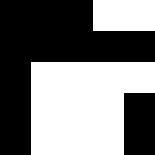[["black", "black", "black", "white", "white"], ["black", "black", "black", "black", "black"], ["black", "white", "white", "white", "white"], ["black", "white", "white", "white", "black"], ["black", "white", "white", "white", "black"]]